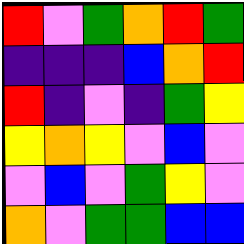[["red", "violet", "green", "orange", "red", "green"], ["indigo", "indigo", "indigo", "blue", "orange", "red"], ["red", "indigo", "violet", "indigo", "green", "yellow"], ["yellow", "orange", "yellow", "violet", "blue", "violet"], ["violet", "blue", "violet", "green", "yellow", "violet"], ["orange", "violet", "green", "green", "blue", "blue"]]